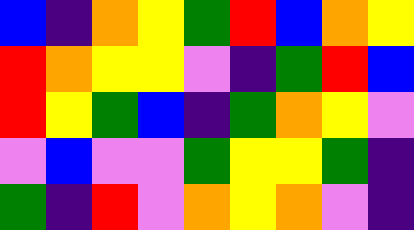[["blue", "indigo", "orange", "yellow", "green", "red", "blue", "orange", "yellow"], ["red", "orange", "yellow", "yellow", "violet", "indigo", "green", "red", "blue"], ["red", "yellow", "green", "blue", "indigo", "green", "orange", "yellow", "violet"], ["violet", "blue", "violet", "violet", "green", "yellow", "yellow", "green", "indigo"], ["green", "indigo", "red", "violet", "orange", "yellow", "orange", "violet", "indigo"]]